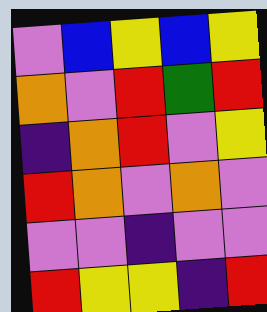[["violet", "blue", "yellow", "blue", "yellow"], ["orange", "violet", "red", "green", "red"], ["indigo", "orange", "red", "violet", "yellow"], ["red", "orange", "violet", "orange", "violet"], ["violet", "violet", "indigo", "violet", "violet"], ["red", "yellow", "yellow", "indigo", "red"]]